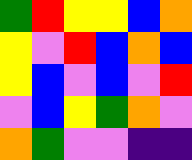[["green", "red", "yellow", "yellow", "blue", "orange"], ["yellow", "violet", "red", "blue", "orange", "blue"], ["yellow", "blue", "violet", "blue", "violet", "red"], ["violet", "blue", "yellow", "green", "orange", "violet"], ["orange", "green", "violet", "violet", "indigo", "indigo"]]